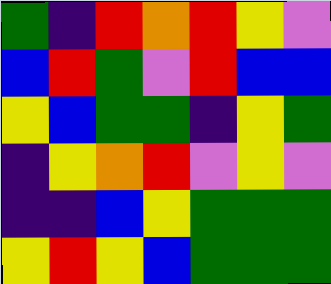[["green", "indigo", "red", "orange", "red", "yellow", "violet"], ["blue", "red", "green", "violet", "red", "blue", "blue"], ["yellow", "blue", "green", "green", "indigo", "yellow", "green"], ["indigo", "yellow", "orange", "red", "violet", "yellow", "violet"], ["indigo", "indigo", "blue", "yellow", "green", "green", "green"], ["yellow", "red", "yellow", "blue", "green", "green", "green"]]